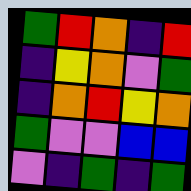[["green", "red", "orange", "indigo", "red"], ["indigo", "yellow", "orange", "violet", "green"], ["indigo", "orange", "red", "yellow", "orange"], ["green", "violet", "violet", "blue", "blue"], ["violet", "indigo", "green", "indigo", "green"]]